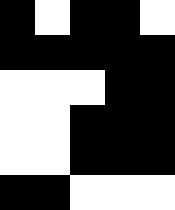[["black", "white", "black", "black", "white"], ["black", "black", "black", "black", "black"], ["white", "white", "white", "black", "black"], ["white", "white", "black", "black", "black"], ["white", "white", "black", "black", "black"], ["black", "black", "white", "white", "white"]]